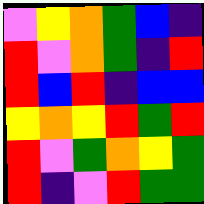[["violet", "yellow", "orange", "green", "blue", "indigo"], ["red", "violet", "orange", "green", "indigo", "red"], ["red", "blue", "red", "indigo", "blue", "blue"], ["yellow", "orange", "yellow", "red", "green", "red"], ["red", "violet", "green", "orange", "yellow", "green"], ["red", "indigo", "violet", "red", "green", "green"]]